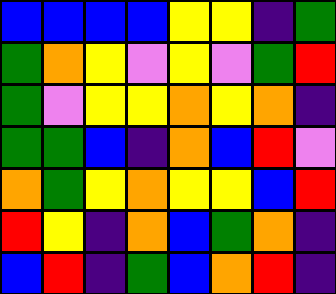[["blue", "blue", "blue", "blue", "yellow", "yellow", "indigo", "green"], ["green", "orange", "yellow", "violet", "yellow", "violet", "green", "red"], ["green", "violet", "yellow", "yellow", "orange", "yellow", "orange", "indigo"], ["green", "green", "blue", "indigo", "orange", "blue", "red", "violet"], ["orange", "green", "yellow", "orange", "yellow", "yellow", "blue", "red"], ["red", "yellow", "indigo", "orange", "blue", "green", "orange", "indigo"], ["blue", "red", "indigo", "green", "blue", "orange", "red", "indigo"]]